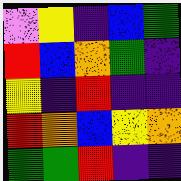[["violet", "yellow", "indigo", "blue", "green"], ["red", "blue", "orange", "green", "indigo"], ["yellow", "indigo", "red", "indigo", "indigo"], ["red", "orange", "blue", "yellow", "orange"], ["green", "green", "red", "indigo", "indigo"]]